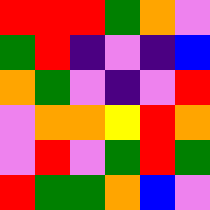[["red", "red", "red", "green", "orange", "violet"], ["green", "red", "indigo", "violet", "indigo", "blue"], ["orange", "green", "violet", "indigo", "violet", "red"], ["violet", "orange", "orange", "yellow", "red", "orange"], ["violet", "red", "violet", "green", "red", "green"], ["red", "green", "green", "orange", "blue", "violet"]]